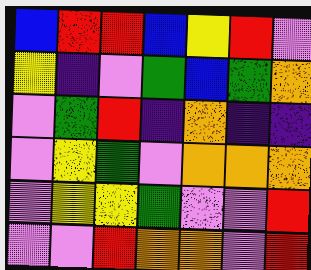[["blue", "red", "red", "blue", "yellow", "red", "violet"], ["yellow", "indigo", "violet", "green", "blue", "green", "orange"], ["violet", "green", "red", "indigo", "orange", "indigo", "indigo"], ["violet", "yellow", "green", "violet", "orange", "orange", "orange"], ["violet", "yellow", "yellow", "green", "violet", "violet", "red"], ["violet", "violet", "red", "orange", "orange", "violet", "red"]]